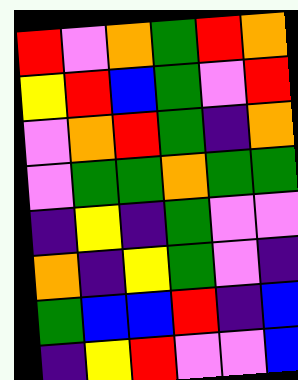[["red", "violet", "orange", "green", "red", "orange"], ["yellow", "red", "blue", "green", "violet", "red"], ["violet", "orange", "red", "green", "indigo", "orange"], ["violet", "green", "green", "orange", "green", "green"], ["indigo", "yellow", "indigo", "green", "violet", "violet"], ["orange", "indigo", "yellow", "green", "violet", "indigo"], ["green", "blue", "blue", "red", "indigo", "blue"], ["indigo", "yellow", "red", "violet", "violet", "blue"]]